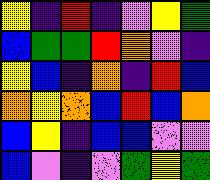[["yellow", "indigo", "red", "indigo", "violet", "yellow", "green"], ["blue", "green", "green", "red", "orange", "violet", "indigo"], ["yellow", "blue", "indigo", "orange", "indigo", "red", "blue"], ["orange", "yellow", "orange", "blue", "red", "blue", "orange"], ["blue", "yellow", "indigo", "blue", "blue", "violet", "violet"], ["blue", "violet", "indigo", "violet", "green", "yellow", "green"]]